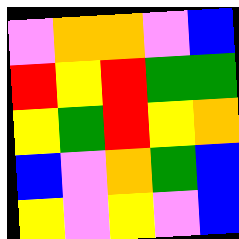[["violet", "orange", "orange", "violet", "blue"], ["red", "yellow", "red", "green", "green"], ["yellow", "green", "red", "yellow", "orange"], ["blue", "violet", "orange", "green", "blue"], ["yellow", "violet", "yellow", "violet", "blue"]]